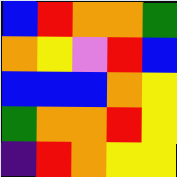[["blue", "red", "orange", "orange", "green"], ["orange", "yellow", "violet", "red", "blue"], ["blue", "blue", "blue", "orange", "yellow"], ["green", "orange", "orange", "red", "yellow"], ["indigo", "red", "orange", "yellow", "yellow"]]